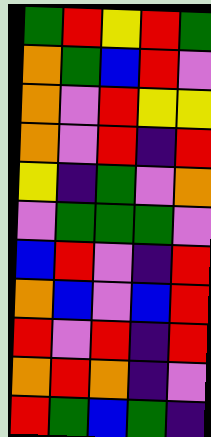[["green", "red", "yellow", "red", "green"], ["orange", "green", "blue", "red", "violet"], ["orange", "violet", "red", "yellow", "yellow"], ["orange", "violet", "red", "indigo", "red"], ["yellow", "indigo", "green", "violet", "orange"], ["violet", "green", "green", "green", "violet"], ["blue", "red", "violet", "indigo", "red"], ["orange", "blue", "violet", "blue", "red"], ["red", "violet", "red", "indigo", "red"], ["orange", "red", "orange", "indigo", "violet"], ["red", "green", "blue", "green", "indigo"]]